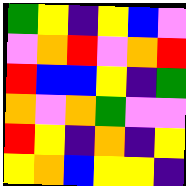[["green", "yellow", "indigo", "yellow", "blue", "violet"], ["violet", "orange", "red", "violet", "orange", "red"], ["red", "blue", "blue", "yellow", "indigo", "green"], ["orange", "violet", "orange", "green", "violet", "violet"], ["red", "yellow", "indigo", "orange", "indigo", "yellow"], ["yellow", "orange", "blue", "yellow", "yellow", "indigo"]]